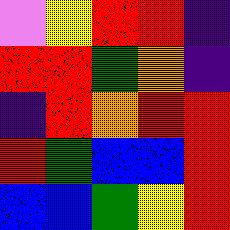[["violet", "yellow", "red", "red", "indigo"], ["red", "red", "green", "orange", "indigo"], ["indigo", "red", "orange", "red", "red"], ["red", "green", "blue", "blue", "red"], ["blue", "blue", "green", "yellow", "red"]]